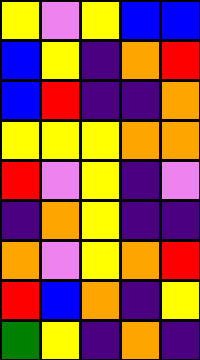[["yellow", "violet", "yellow", "blue", "blue"], ["blue", "yellow", "indigo", "orange", "red"], ["blue", "red", "indigo", "indigo", "orange"], ["yellow", "yellow", "yellow", "orange", "orange"], ["red", "violet", "yellow", "indigo", "violet"], ["indigo", "orange", "yellow", "indigo", "indigo"], ["orange", "violet", "yellow", "orange", "red"], ["red", "blue", "orange", "indigo", "yellow"], ["green", "yellow", "indigo", "orange", "indigo"]]